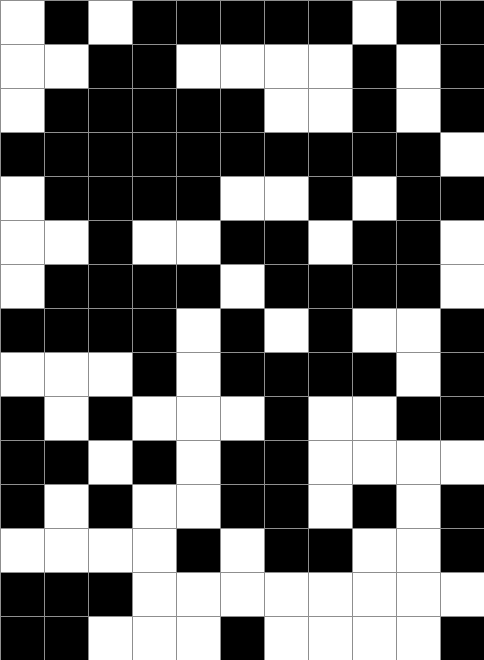[["white", "black", "white", "black", "black", "black", "black", "black", "white", "black", "black"], ["white", "white", "black", "black", "white", "white", "white", "white", "black", "white", "black"], ["white", "black", "black", "black", "black", "black", "white", "white", "black", "white", "black"], ["black", "black", "black", "black", "black", "black", "black", "black", "black", "black", "white"], ["white", "black", "black", "black", "black", "white", "white", "black", "white", "black", "black"], ["white", "white", "black", "white", "white", "black", "black", "white", "black", "black", "white"], ["white", "black", "black", "black", "black", "white", "black", "black", "black", "black", "white"], ["black", "black", "black", "black", "white", "black", "white", "black", "white", "white", "black"], ["white", "white", "white", "black", "white", "black", "black", "black", "black", "white", "black"], ["black", "white", "black", "white", "white", "white", "black", "white", "white", "black", "black"], ["black", "black", "white", "black", "white", "black", "black", "white", "white", "white", "white"], ["black", "white", "black", "white", "white", "black", "black", "white", "black", "white", "black"], ["white", "white", "white", "white", "black", "white", "black", "black", "white", "white", "black"], ["black", "black", "black", "white", "white", "white", "white", "white", "white", "white", "white"], ["black", "black", "white", "white", "white", "black", "white", "white", "white", "white", "black"]]